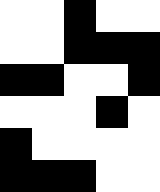[["white", "white", "black", "white", "white"], ["white", "white", "black", "black", "black"], ["black", "black", "white", "white", "black"], ["white", "white", "white", "black", "white"], ["black", "white", "white", "white", "white"], ["black", "black", "black", "white", "white"]]